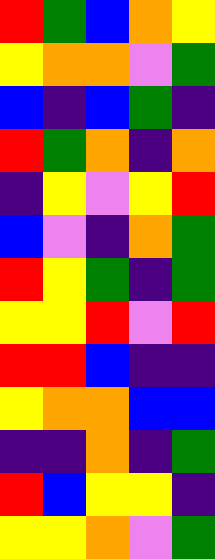[["red", "green", "blue", "orange", "yellow"], ["yellow", "orange", "orange", "violet", "green"], ["blue", "indigo", "blue", "green", "indigo"], ["red", "green", "orange", "indigo", "orange"], ["indigo", "yellow", "violet", "yellow", "red"], ["blue", "violet", "indigo", "orange", "green"], ["red", "yellow", "green", "indigo", "green"], ["yellow", "yellow", "red", "violet", "red"], ["red", "red", "blue", "indigo", "indigo"], ["yellow", "orange", "orange", "blue", "blue"], ["indigo", "indigo", "orange", "indigo", "green"], ["red", "blue", "yellow", "yellow", "indigo"], ["yellow", "yellow", "orange", "violet", "green"]]